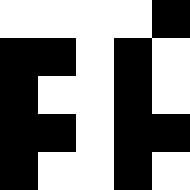[["white", "white", "white", "white", "black"], ["black", "black", "white", "black", "white"], ["black", "white", "white", "black", "white"], ["black", "black", "white", "black", "black"], ["black", "white", "white", "black", "white"]]